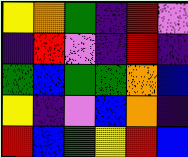[["yellow", "orange", "green", "indigo", "red", "violet"], ["indigo", "red", "violet", "indigo", "red", "indigo"], ["green", "blue", "green", "green", "orange", "blue"], ["yellow", "indigo", "violet", "blue", "orange", "indigo"], ["red", "blue", "green", "yellow", "red", "blue"]]